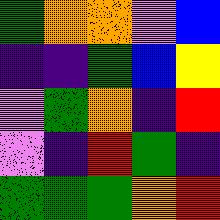[["green", "orange", "orange", "violet", "blue"], ["indigo", "indigo", "green", "blue", "yellow"], ["violet", "green", "orange", "indigo", "red"], ["violet", "indigo", "red", "green", "indigo"], ["green", "green", "green", "orange", "red"]]